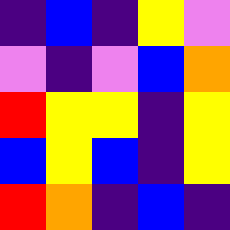[["indigo", "blue", "indigo", "yellow", "violet"], ["violet", "indigo", "violet", "blue", "orange"], ["red", "yellow", "yellow", "indigo", "yellow"], ["blue", "yellow", "blue", "indigo", "yellow"], ["red", "orange", "indigo", "blue", "indigo"]]